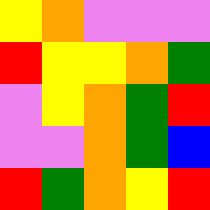[["yellow", "orange", "violet", "violet", "violet"], ["red", "yellow", "yellow", "orange", "green"], ["violet", "yellow", "orange", "green", "red"], ["violet", "violet", "orange", "green", "blue"], ["red", "green", "orange", "yellow", "red"]]